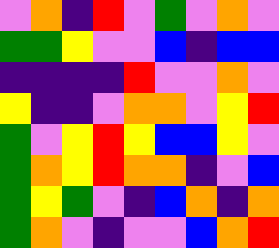[["violet", "orange", "indigo", "red", "violet", "green", "violet", "orange", "violet"], ["green", "green", "yellow", "violet", "violet", "blue", "indigo", "blue", "blue"], ["indigo", "indigo", "indigo", "indigo", "red", "violet", "violet", "orange", "violet"], ["yellow", "indigo", "indigo", "violet", "orange", "orange", "violet", "yellow", "red"], ["green", "violet", "yellow", "red", "yellow", "blue", "blue", "yellow", "violet"], ["green", "orange", "yellow", "red", "orange", "orange", "indigo", "violet", "blue"], ["green", "yellow", "green", "violet", "indigo", "blue", "orange", "indigo", "orange"], ["green", "orange", "violet", "indigo", "violet", "violet", "blue", "orange", "red"]]